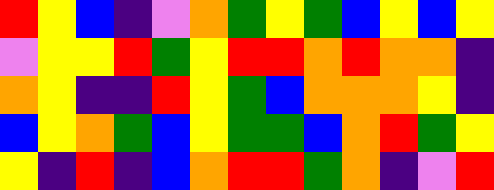[["red", "yellow", "blue", "indigo", "violet", "orange", "green", "yellow", "green", "blue", "yellow", "blue", "yellow"], ["violet", "yellow", "yellow", "red", "green", "yellow", "red", "red", "orange", "red", "orange", "orange", "indigo"], ["orange", "yellow", "indigo", "indigo", "red", "yellow", "green", "blue", "orange", "orange", "orange", "yellow", "indigo"], ["blue", "yellow", "orange", "green", "blue", "yellow", "green", "green", "blue", "orange", "red", "green", "yellow"], ["yellow", "indigo", "red", "indigo", "blue", "orange", "red", "red", "green", "orange", "indigo", "violet", "red"]]